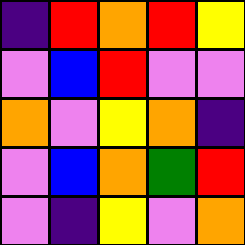[["indigo", "red", "orange", "red", "yellow"], ["violet", "blue", "red", "violet", "violet"], ["orange", "violet", "yellow", "orange", "indigo"], ["violet", "blue", "orange", "green", "red"], ["violet", "indigo", "yellow", "violet", "orange"]]